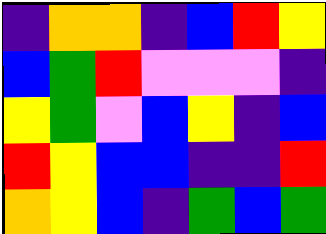[["indigo", "orange", "orange", "indigo", "blue", "red", "yellow"], ["blue", "green", "red", "violet", "violet", "violet", "indigo"], ["yellow", "green", "violet", "blue", "yellow", "indigo", "blue"], ["red", "yellow", "blue", "blue", "indigo", "indigo", "red"], ["orange", "yellow", "blue", "indigo", "green", "blue", "green"]]